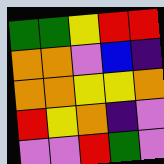[["green", "green", "yellow", "red", "red"], ["orange", "orange", "violet", "blue", "indigo"], ["orange", "orange", "yellow", "yellow", "orange"], ["red", "yellow", "orange", "indigo", "violet"], ["violet", "violet", "red", "green", "violet"]]